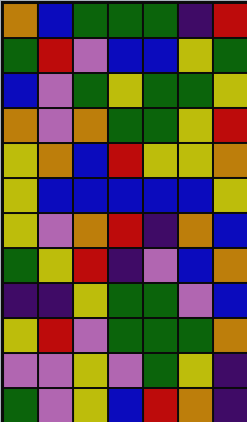[["orange", "blue", "green", "green", "green", "indigo", "red"], ["green", "red", "violet", "blue", "blue", "yellow", "green"], ["blue", "violet", "green", "yellow", "green", "green", "yellow"], ["orange", "violet", "orange", "green", "green", "yellow", "red"], ["yellow", "orange", "blue", "red", "yellow", "yellow", "orange"], ["yellow", "blue", "blue", "blue", "blue", "blue", "yellow"], ["yellow", "violet", "orange", "red", "indigo", "orange", "blue"], ["green", "yellow", "red", "indigo", "violet", "blue", "orange"], ["indigo", "indigo", "yellow", "green", "green", "violet", "blue"], ["yellow", "red", "violet", "green", "green", "green", "orange"], ["violet", "violet", "yellow", "violet", "green", "yellow", "indigo"], ["green", "violet", "yellow", "blue", "red", "orange", "indigo"]]